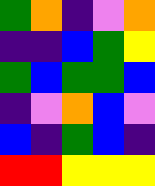[["green", "orange", "indigo", "violet", "orange"], ["indigo", "indigo", "blue", "green", "yellow"], ["green", "blue", "green", "green", "blue"], ["indigo", "violet", "orange", "blue", "violet"], ["blue", "indigo", "green", "blue", "indigo"], ["red", "red", "yellow", "yellow", "yellow"]]